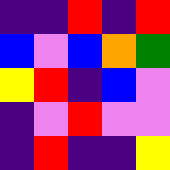[["indigo", "indigo", "red", "indigo", "red"], ["blue", "violet", "blue", "orange", "green"], ["yellow", "red", "indigo", "blue", "violet"], ["indigo", "violet", "red", "violet", "violet"], ["indigo", "red", "indigo", "indigo", "yellow"]]